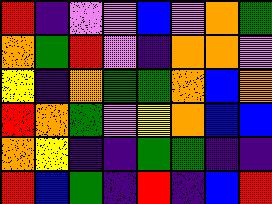[["red", "indigo", "violet", "violet", "blue", "violet", "orange", "green"], ["orange", "green", "red", "violet", "indigo", "orange", "orange", "violet"], ["yellow", "indigo", "orange", "green", "green", "orange", "blue", "orange"], ["red", "orange", "green", "violet", "yellow", "orange", "blue", "blue"], ["orange", "yellow", "indigo", "indigo", "green", "green", "indigo", "indigo"], ["red", "blue", "green", "indigo", "red", "indigo", "blue", "red"]]